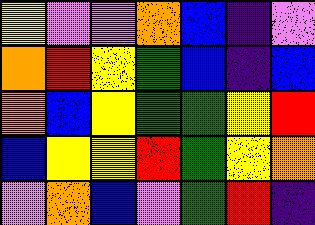[["yellow", "violet", "violet", "orange", "blue", "indigo", "violet"], ["orange", "red", "yellow", "green", "blue", "indigo", "blue"], ["orange", "blue", "yellow", "green", "green", "yellow", "red"], ["blue", "yellow", "yellow", "red", "green", "yellow", "orange"], ["violet", "orange", "blue", "violet", "green", "red", "indigo"]]